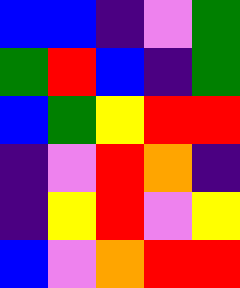[["blue", "blue", "indigo", "violet", "green"], ["green", "red", "blue", "indigo", "green"], ["blue", "green", "yellow", "red", "red"], ["indigo", "violet", "red", "orange", "indigo"], ["indigo", "yellow", "red", "violet", "yellow"], ["blue", "violet", "orange", "red", "red"]]